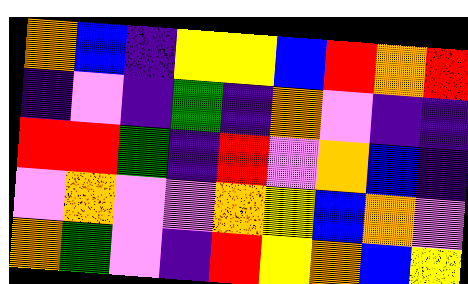[["orange", "blue", "indigo", "yellow", "yellow", "blue", "red", "orange", "red"], ["indigo", "violet", "indigo", "green", "indigo", "orange", "violet", "indigo", "indigo"], ["red", "red", "green", "indigo", "red", "violet", "orange", "blue", "indigo"], ["violet", "orange", "violet", "violet", "orange", "yellow", "blue", "orange", "violet"], ["orange", "green", "violet", "indigo", "red", "yellow", "orange", "blue", "yellow"]]